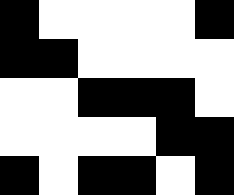[["black", "white", "white", "white", "white", "black"], ["black", "black", "white", "white", "white", "white"], ["white", "white", "black", "black", "black", "white"], ["white", "white", "white", "white", "black", "black"], ["black", "white", "black", "black", "white", "black"]]